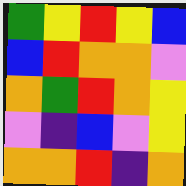[["green", "yellow", "red", "yellow", "blue"], ["blue", "red", "orange", "orange", "violet"], ["orange", "green", "red", "orange", "yellow"], ["violet", "indigo", "blue", "violet", "yellow"], ["orange", "orange", "red", "indigo", "orange"]]